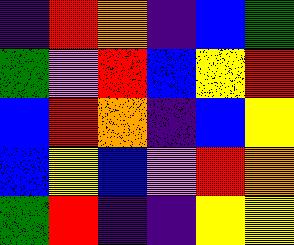[["indigo", "red", "orange", "indigo", "blue", "green"], ["green", "violet", "red", "blue", "yellow", "red"], ["blue", "red", "orange", "indigo", "blue", "yellow"], ["blue", "yellow", "blue", "violet", "red", "orange"], ["green", "red", "indigo", "indigo", "yellow", "yellow"]]